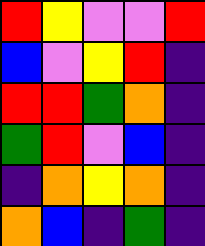[["red", "yellow", "violet", "violet", "red"], ["blue", "violet", "yellow", "red", "indigo"], ["red", "red", "green", "orange", "indigo"], ["green", "red", "violet", "blue", "indigo"], ["indigo", "orange", "yellow", "orange", "indigo"], ["orange", "blue", "indigo", "green", "indigo"]]